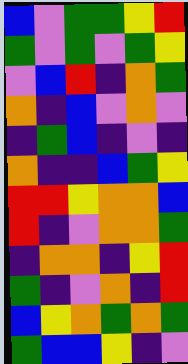[["blue", "violet", "green", "green", "yellow", "red"], ["green", "violet", "green", "violet", "green", "yellow"], ["violet", "blue", "red", "indigo", "orange", "green"], ["orange", "indigo", "blue", "violet", "orange", "violet"], ["indigo", "green", "blue", "indigo", "violet", "indigo"], ["orange", "indigo", "indigo", "blue", "green", "yellow"], ["red", "red", "yellow", "orange", "orange", "blue"], ["red", "indigo", "violet", "orange", "orange", "green"], ["indigo", "orange", "orange", "indigo", "yellow", "red"], ["green", "indigo", "violet", "orange", "indigo", "red"], ["blue", "yellow", "orange", "green", "orange", "green"], ["green", "blue", "blue", "yellow", "indigo", "violet"]]